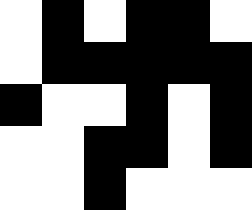[["white", "black", "white", "black", "black", "white"], ["white", "black", "black", "black", "black", "black"], ["black", "white", "white", "black", "white", "black"], ["white", "white", "black", "black", "white", "black"], ["white", "white", "black", "white", "white", "white"]]